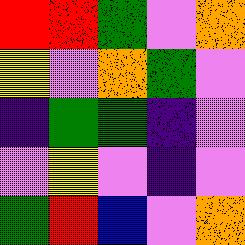[["red", "red", "green", "violet", "orange"], ["yellow", "violet", "orange", "green", "violet"], ["indigo", "green", "green", "indigo", "violet"], ["violet", "yellow", "violet", "indigo", "violet"], ["green", "red", "blue", "violet", "orange"]]